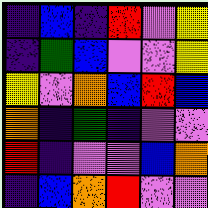[["indigo", "blue", "indigo", "red", "violet", "yellow"], ["indigo", "green", "blue", "violet", "violet", "yellow"], ["yellow", "violet", "orange", "blue", "red", "blue"], ["orange", "indigo", "green", "indigo", "violet", "violet"], ["red", "indigo", "violet", "violet", "blue", "orange"], ["indigo", "blue", "orange", "red", "violet", "violet"]]